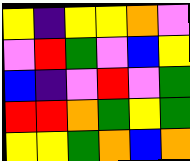[["yellow", "indigo", "yellow", "yellow", "orange", "violet"], ["violet", "red", "green", "violet", "blue", "yellow"], ["blue", "indigo", "violet", "red", "violet", "green"], ["red", "red", "orange", "green", "yellow", "green"], ["yellow", "yellow", "green", "orange", "blue", "orange"]]